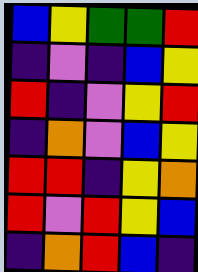[["blue", "yellow", "green", "green", "red"], ["indigo", "violet", "indigo", "blue", "yellow"], ["red", "indigo", "violet", "yellow", "red"], ["indigo", "orange", "violet", "blue", "yellow"], ["red", "red", "indigo", "yellow", "orange"], ["red", "violet", "red", "yellow", "blue"], ["indigo", "orange", "red", "blue", "indigo"]]